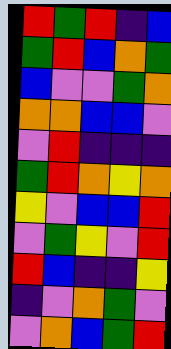[["red", "green", "red", "indigo", "blue"], ["green", "red", "blue", "orange", "green"], ["blue", "violet", "violet", "green", "orange"], ["orange", "orange", "blue", "blue", "violet"], ["violet", "red", "indigo", "indigo", "indigo"], ["green", "red", "orange", "yellow", "orange"], ["yellow", "violet", "blue", "blue", "red"], ["violet", "green", "yellow", "violet", "red"], ["red", "blue", "indigo", "indigo", "yellow"], ["indigo", "violet", "orange", "green", "violet"], ["violet", "orange", "blue", "green", "red"]]